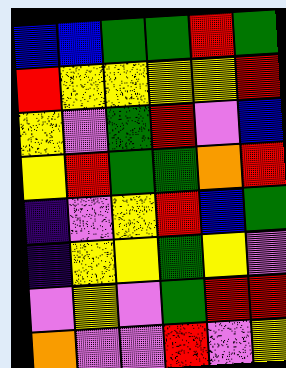[["blue", "blue", "green", "green", "red", "green"], ["red", "yellow", "yellow", "yellow", "yellow", "red"], ["yellow", "violet", "green", "red", "violet", "blue"], ["yellow", "red", "green", "green", "orange", "red"], ["indigo", "violet", "yellow", "red", "blue", "green"], ["indigo", "yellow", "yellow", "green", "yellow", "violet"], ["violet", "yellow", "violet", "green", "red", "red"], ["orange", "violet", "violet", "red", "violet", "yellow"]]